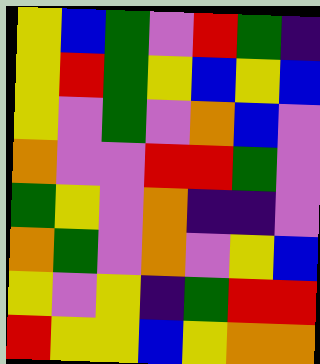[["yellow", "blue", "green", "violet", "red", "green", "indigo"], ["yellow", "red", "green", "yellow", "blue", "yellow", "blue"], ["yellow", "violet", "green", "violet", "orange", "blue", "violet"], ["orange", "violet", "violet", "red", "red", "green", "violet"], ["green", "yellow", "violet", "orange", "indigo", "indigo", "violet"], ["orange", "green", "violet", "orange", "violet", "yellow", "blue"], ["yellow", "violet", "yellow", "indigo", "green", "red", "red"], ["red", "yellow", "yellow", "blue", "yellow", "orange", "orange"]]